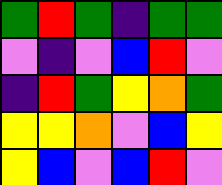[["green", "red", "green", "indigo", "green", "green"], ["violet", "indigo", "violet", "blue", "red", "violet"], ["indigo", "red", "green", "yellow", "orange", "green"], ["yellow", "yellow", "orange", "violet", "blue", "yellow"], ["yellow", "blue", "violet", "blue", "red", "violet"]]